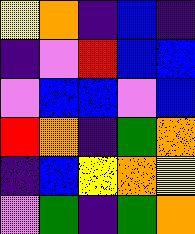[["yellow", "orange", "indigo", "blue", "indigo"], ["indigo", "violet", "red", "blue", "blue"], ["violet", "blue", "blue", "violet", "blue"], ["red", "orange", "indigo", "green", "orange"], ["indigo", "blue", "yellow", "orange", "yellow"], ["violet", "green", "indigo", "green", "orange"]]